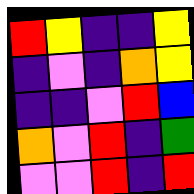[["red", "yellow", "indigo", "indigo", "yellow"], ["indigo", "violet", "indigo", "orange", "yellow"], ["indigo", "indigo", "violet", "red", "blue"], ["orange", "violet", "red", "indigo", "green"], ["violet", "violet", "red", "indigo", "red"]]